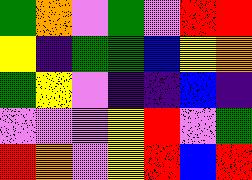[["green", "orange", "violet", "green", "violet", "red", "red"], ["yellow", "indigo", "green", "green", "blue", "yellow", "orange"], ["green", "yellow", "violet", "indigo", "indigo", "blue", "indigo"], ["violet", "violet", "violet", "yellow", "red", "violet", "green"], ["red", "orange", "violet", "yellow", "red", "blue", "red"]]